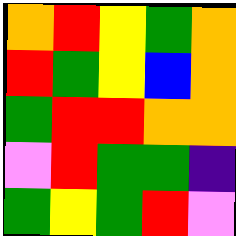[["orange", "red", "yellow", "green", "orange"], ["red", "green", "yellow", "blue", "orange"], ["green", "red", "red", "orange", "orange"], ["violet", "red", "green", "green", "indigo"], ["green", "yellow", "green", "red", "violet"]]